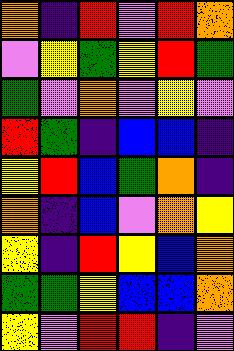[["orange", "indigo", "red", "violet", "red", "orange"], ["violet", "yellow", "green", "yellow", "red", "green"], ["green", "violet", "orange", "violet", "yellow", "violet"], ["red", "green", "indigo", "blue", "blue", "indigo"], ["yellow", "red", "blue", "green", "orange", "indigo"], ["orange", "indigo", "blue", "violet", "orange", "yellow"], ["yellow", "indigo", "red", "yellow", "blue", "orange"], ["green", "green", "yellow", "blue", "blue", "orange"], ["yellow", "violet", "red", "red", "indigo", "violet"]]